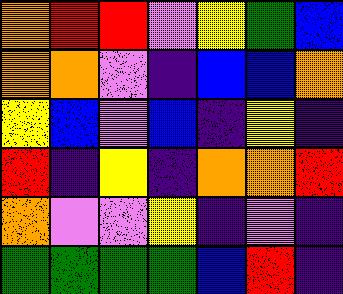[["orange", "red", "red", "violet", "yellow", "green", "blue"], ["orange", "orange", "violet", "indigo", "blue", "blue", "orange"], ["yellow", "blue", "violet", "blue", "indigo", "yellow", "indigo"], ["red", "indigo", "yellow", "indigo", "orange", "orange", "red"], ["orange", "violet", "violet", "yellow", "indigo", "violet", "indigo"], ["green", "green", "green", "green", "blue", "red", "indigo"]]